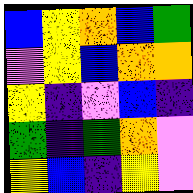[["blue", "yellow", "orange", "blue", "green"], ["violet", "yellow", "blue", "orange", "orange"], ["yellow", "indigo", "violet", "blue", "indigo"], ["green", "indigo", "green", "orange", "violet"], ["yellow", "blue", "indigo", "yellow", "violet"]]